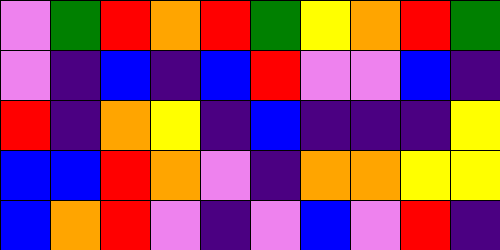[["violet", "green", "red", "orange", "red", "green", "yellow", "orange", "red", "green"], ["violet", "indigo", "blue", "indigo", "blue", "red", "violet", "violet", "blue", "indigo"], ["red", "indigo", "orange", "yellow", "indigo", "blue", "indigo", "indigo", "indigo", "yellow"], ["blue", "blue", "red", "orange", "violet", "indigo", "orange", "orange", "yellow", "yellow"], ["blue", "orange", "red", "violet", "indigo", "violet", "blue", "violet", "red", "indigo"]]